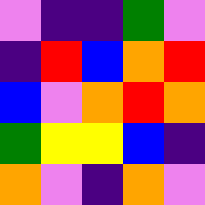[["violet", "indigo", "indigo", "green", "violet"], ["indigo", "red", "blue", "orange", "red"], ["blue", "violet", "orange", "red", "orange"], ["green", "yellow", "yellow", "blue", "indigo"], ["orange", "violet", "indigo", "orange", "violet"]]